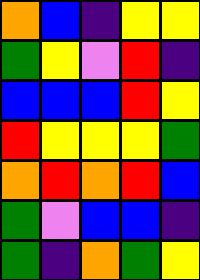[["orange", "blue", "indigo", "yellow", "yellow"], ["green", "yellow", "violet", "red", "indigo"], ["blue", "blue", "blue", "red", "yellow"], ["red", "yellow", "yellow", "yellow", "green"], ["orange", "red", "orange", "red", "blue"], ["green", "violet", "blue", "blue", "indigo"], ["green", "indigo", "orange", "green", "yellow"]]